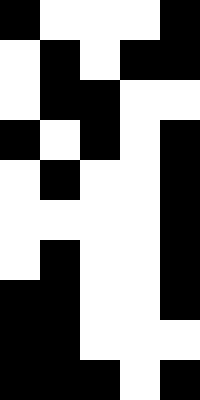[["black", "white", "white", "white", "black"], ["white", "black", "white", "black", "black"], ["white", "black", "black", "white", "white"], ["black", "white", "black", "white", "black"], ["white", "black", "white", "white", "black"], ["white", "white", "white", "white", "black"], ["white", "black", "white", "white", "black"], ["black", "black", "white", "white", "black"], ["black", "black", "white", "white", "white"], ["black", "black", "black", "white", "black"]]